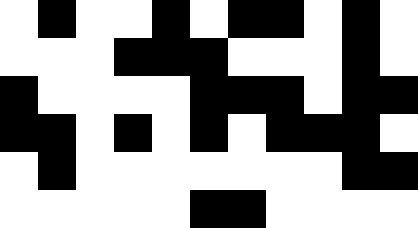[["white", "black", "white", "white", "black", "white", "black", "black", "white", "black", "white"], ["white", "white", "white", "black", "black", "black", "white", "white", "white", "black", "white"], ["black", "white", "white", "white", "white", "black", "black", "black", "white", "black", "black"], ["black", "black", "white", "black", "white", "black", "white", "black", "black", "black", "white"], ["white", "black", "white", "white", "white", "white", "white", "white", "white", "black", "black"], ["white", "white", "white", "white", "white", "black", "black", "white", "white", "white", "white"]]